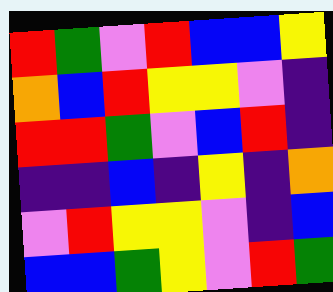[["red", "green", "violet", "red", "blue", "blue", "yellow"], ["orange", "blue", "red", "yellow", "yellow", "violet", "indigo"], ["red", "red", "green", "violet", "blue", "red", "indigo"], ["indigo", "indigo", "blue", "indigo", "yellow", "indigo", "orange"], ["violet", "red", "yellow", "yellow", "violet", "indigo", "blue"], ["blue", "blue", "green", "yellow", "violet", "red", "green"]]